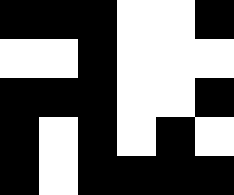[["black", "black", "black", "white", "white", "black"], ["white", "white", "black", "white", "white", "white"], ["black", "black", "black", "white", "white", "black"], ["black", "white", "black", "white", "black", "white"], ["black", "white", "black", "black", "black", "black"]]